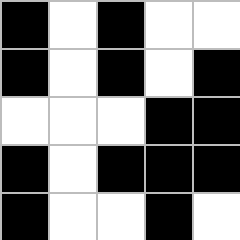[["black", "white", "black", "white", "white"], ["black", "white", "black", "white", "black"], ["white", "white", "white", "black", "black"], ["black", "white", "black", "black", "black"], ["black", "white", "white", "black", "white"]]